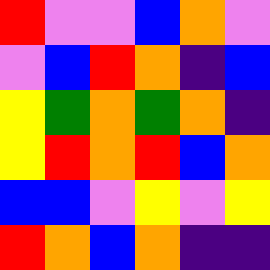[["red", "violet", "violet", "blue", "orange", "violet"], ["violet", "blue", "red", "orange", "indigo", "blue"], ["yellow", "green", "orange", "green", "orange", "indigo"], ["yellow", "red", "orange", "red", "blue", "orange"], ["blue", "blue", "violet", "yellow", "violet", "yellow"], ["red", "orange", "blue", "orange", "indigo", "indigo"]]